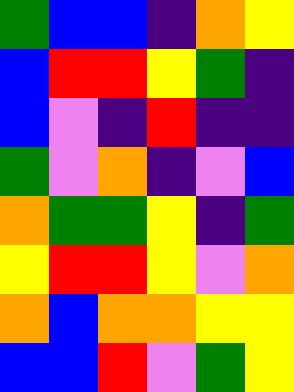[["green", "blue", "blue", "indigo", "orange", "yellow"], ["blue", "red", "red", "yellow", "green", "indigo"], ["blue", "violet", "indigo", "red", "indigo", "indigo"], ["green", "violet", "orange", "indigo", "violet", "blue"], ["orange", "green", "green", "yellow", "indigo", "green"], ["yellow", "red", "red", "yellow", "violet", "orange"], ["orange", "blue", "orange", "orange", "yellow", "yellow"], ["blue", "blue", "red", "violet", "green", "yellow"]]